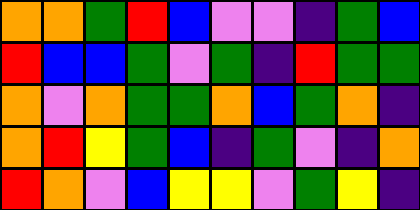[["orange", "orange", "green", "red", "blue", "violet", "violet", "indigo", "green", "blue"], ["red", "blue", "blue", "green", "violet", "green", "indigo", "red", "green", "green"], ["orange", "violet", "orange", "green", "green", "orange", "blue", "green", "orange", "indigo"], ["orange", "red", "yellow", "green", "blue", "indigo", "green", "violet", "indigo", "orange"], ["red", "orange", "violet", "blue", "yellow", "yellow", "violet", "green", "yellow", "indigo"]]